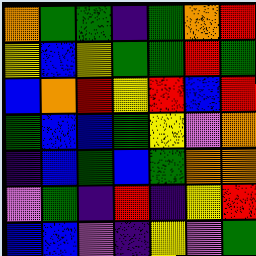[["orange", "green", "green", "indigo", "green", "orange", "red"], ["yellow", "blue", "yellow", "green", "green", "red", "green"], ["blue", "orange", "red", "yellow", "red", "blue", "red"], ["green", "blue", "blue", "green", "yellow", "violet", "orange"], ["indigo", "blue", "green", "blue", "green", "orange", "orange"], ["violet", "green", "indigo", "red", "indigo", "yellow", "red"], ["blue", "blue", "violet", "indigo", "yellow", "violet", "green"]]